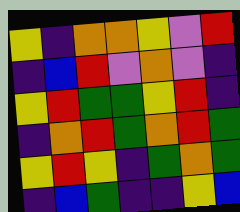[["yellow", "indigo", "orange", "orange", "yellow", "violet", "red"], ["indigo", "blue", "red", "violet", "orange", "violet", "indigo"], ["yellow", "red", "green", "green", "yellow", "red", "indigo"], ["indigo", "orange", "red", "green", "orange", "red", "green"], ["yellow", "red", "yellow", "indigo", "green", "orange", "green"], ["indigo", "blue", "green", "indigo", "indigo", "yellow", "blue"]]